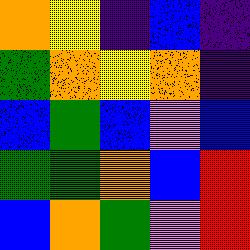[["orange", "yellow", "indigo", "blue", "indigo"], ["green", "orange", "yellow", "orange", "indigo"], ["blue", "green", "blue", "violet", "blue"], ["green", "green", "orange", "blue", "red"], ["blue", "orange", "green", "violet", "red"]]